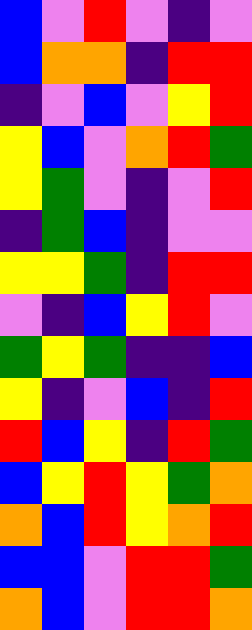[["blue", "violet", "red", "violet", "indigo", "violet"], ["blue", "orange", "orange", "indigo", "red", "red"], ["indigo", "violet", "blue", "violet", "yellow", "red"], ["yellow", "blue", "violet", "orange", "red", "green"], ["yellow", "green", "violet", "indigo", "violet", "red"], ["indigo", "green", "blue", "indigo", "violet", "violet"], ["yellow", "yellow", "green", "indigo", "red", "red"], ["violet", "indigo", "blue", "yellow", "red", "violet"], ["green", "yellow", "green", "indigo", "indigo", "blue"], ["yellow", "indigo", "violet", "blue", "indigo", "red"], ["red", "blue", "yellow", "indigo", "red", "green"], ["blue", "yellow", "red", "yellow", "green", "orange"], ["orange", "blue", "red", "yellow", "orange", "red"], ["blue", "blue", "violet", "red", "red", "green"], ["orange", "blue", "violet", "red", "red", "orange"]]